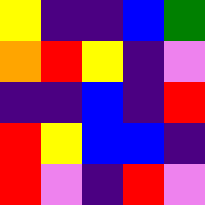[["yellow", "indigo", "indigo", "blue", "green"], ["orange", "red", "yellow", "indigo", "violet"], ["indigo", "indigo", "blue", "indigo", "red"], ["red", "yellow", "blue", "blue", "indigo"], ["red", "violet", "indigo", "red", "violet"]]